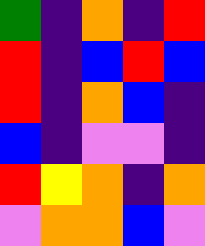[["green", "indigo", "orange", "indigo", "red"], ["red", "indigo", "blue", "red", "blue"], ["red", "indigo", "orange", "blue", "indigo"], ["blue", "indigo", "violet", "violet", "indigo"], ["red", "yellow", "orange", "indigo", "orange"], ["violet", "orange", "orange", "blue", "violet"]]